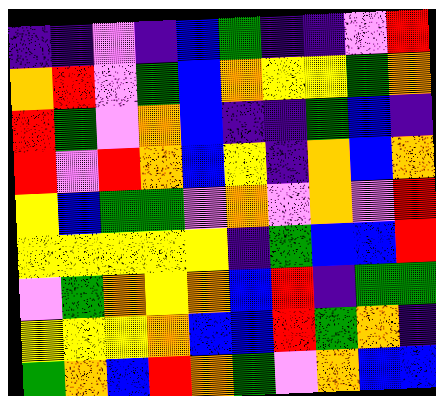[["indigo", "indigo", "violet", "indigo", "blue", "green", "indigo", "indigo", "violet", "red"], ["orange", "red", "violet", "green", "blue", "orange", "yellow", "yellow", "green", "orange"], ["red", "green", "violet", "orange", "blue", "indigo", "indigo", "green", "blue", "indigo"], ["red", "violet", "red", "orange", "blue", "yellow", "indigo", "orange", "blue", "orange"], ["yellow", "blue", "green", "green", "violet", "orange", "violet", "orange", "violet", "red"], ["yellow", "yellow", "yellow", "yellow", "yellow", "indigo", "green", "blue", "blue", "red"], ["violet", "green", "orange", "yellow", "orange", "blue", "red", "indigo", "green", "green"], ["yellow", "yellow", "yellow", "orange", "blue", "blue", "red", "green", "orange", "indigo"], ["green", "orange", "blue", "red", "orange", "green", "violet", "orange", "blue", "blue"]]